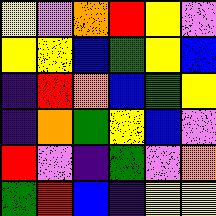[["yellow", "violet", "orange", "red", "yellow", "violet"], ["yellow", "yellow", "blue", "green", "yellow", "blue"], ["indigo", "red", "orange", "blue", "green", "yellow"], ["indigo", "orange", "green", "yellow", "blue", "violet"], ["red", "violet", "indigo", "green", "violet", "orange"], ["green", "red", "blue", "indigo", "yellow", "yellow"]]